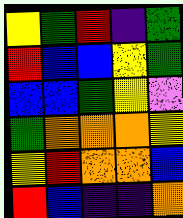[["yellow", "green", "red", "indigo", "green"], ["red", "blue", "blue", "yellow", "green"], ["blue", "blue", "green", "yellow", "violet"], ["green", "orange", "orange", "orange", "yellow"], ["yellow", "red", "orange", "orange", "blue"], ["red", "blue", "indigo", "indigo", "orange"]]